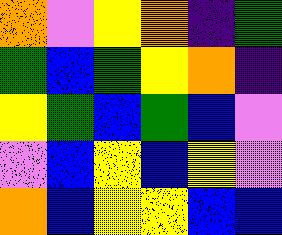[["orange", "violet", "yellow", "orange", "indigo", "green"], ["green", "blue", "green", "yellow", "orange", "indigo"], ["yellow", "green", "blue", "green", "blue", "violet"], ["violet", "blue", "yellow", "blue", "yellow", "violet"], ["orange", "blue", "yellow", "yellow", "blue", "blue"]]